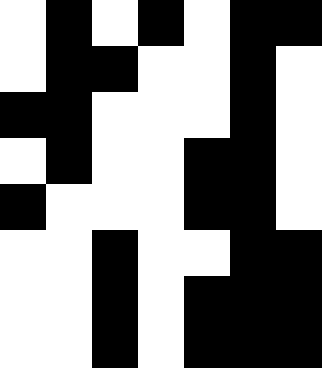[["white", "black", "white", "black", "white", "black", "black"], ["white", "black", "black", "white", "white", "black", "white"], ["black", "black", "white", "white", "white", "black", "white"], ["white", "black", "white", "white", "black", "black", "white"], ["black", "white", "white", "white", "black", "black", "white"], ["white", "white", "black", "white", "white", "black", "black"], ["white", "white", "black", "white", "black", "black", "black"], ["white", "white", "black", "white", "black", "black", "black"]]